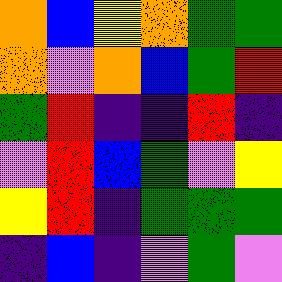[["orange", "blue", "yellow", "orange", "green", "green"], ["orange", "violet", "orange", "blue", "green", "red"], ["green", "red", "indigo", "indigo", "red", "indigo"], ["violet", "red", "blue", "green", "violet", "yellow"], ["yellow", "red", "indigo", "green", "green", "green"], ["indigo", "blue", "indigo", "violet", "green", "violet"]]